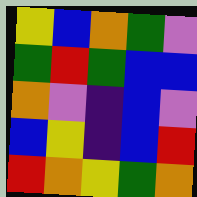[["yellow", "blue", "orange", "green", "violet"], ["green", "red", "green", "blue", "blue"], ["orange", "violet", "indigo", "blue", "violet"], ["blue", "yellow", "indigo", "blue", "red"], ["red", "orange", "yellow", "green", "orange"]]